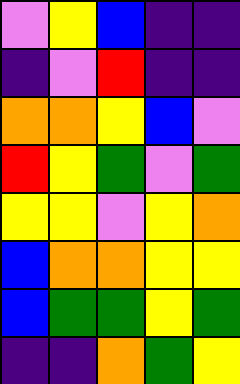[["violet", "yellow", "blue", "indigo", "indigo"], ["indigo", "violet", "red", "indigo", "indigo"], ["orange", "orange", "yellow", "blue", "violet"], ["red", "yellow", "green", "violet", "green"], ["yellow", "yellow", "violet", "yellow", "orange"], ["blue", "orange", "orange", "yellow", "yellow"], ["blue", "green", "green", "yellow", "green"], ["indigo", "indigo", "orange", "green", "yellow"]]